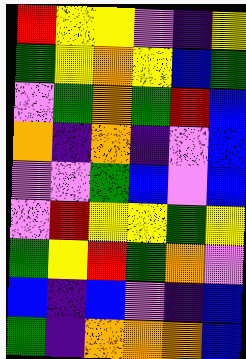[["red", "yellow", "yellow", "violet", "indigo", "yellow"], ["green", "yellow", "orange", "yellow", "blue", "green"], ["violet", "green", "orange", "green", "red", "blue"], ["orange", "indigo", "orange", "indigo", "violet", "blue"], ["violet", "violet", "green", "blue", "violet", "blue"], ["violet", "red", "yellow", "yellow", "green", "yellow"], ["green", "yellow", "red", "green", "orange", "violet"], ["blue", "indigo", "blue", "violet", "indigo", "blue"], ["green", "indigo", "orange", "orange", "orange", "blue"]]